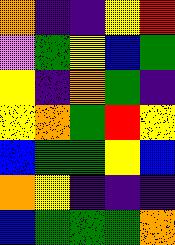[["orange", "indigo", "indigo", "yellow", "red"], ["violet", "green", "yellow", "blue", "green"], ["yellow", "indigo", "orange", "green", "indigo"], ["yellow", "orange", "green", "red", "yellow"], ["blue", "green", "green", "yellow", "blue"], ["orange", "yellow", "indigo", "indigo", "indigo"], ["blue", "green", "green", "green", "orange"]]